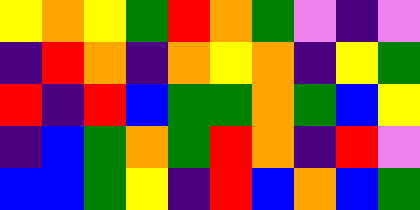[["yellow", "orange", "yellow", "green", "red", "orange", "green", "violet", "indigo", "violet"], ["indigo", "red", "orange", "indigo", "orange", "yellow", "orange", "indigo", "yellow", "green"], ["red", "indigo", "red", "blue", "green", "green", "orange", "green", "blue", "yellow"], ["indigo", "blue", "green", "orange", "green", "red", "orange", "indigo", "red", "violet"], ["blue", "blue", "green", "yellow", "indigo", "red", "blue", "orange", "blue", "green"]]